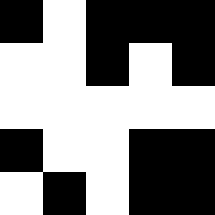[["black", "white", "black", "black", "black"], ["white", "white", "black", "white", "black"], ["white", "white", "white", "white", "white"], ["black", "white", "white", "black", "black"], ["white", "black", "white", "black", "black"]]